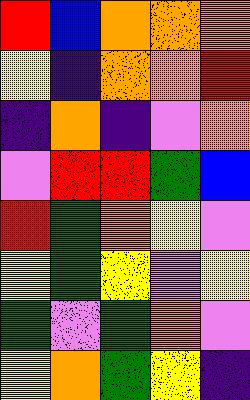[["red", "blue", "orange", "orange", "orange"], ["yellow", "indigo", "orange", "orange", "red"], ["indigo", "orange", "indigo", "violet", "orange"], ["violet", "red", "red", "green", "blue"], ["red", "green", "orange", "yellow", "violet"], ["yellow", "green", "yellow", "violet", "yellow"], ["green", "violet", "green", "orange", "violet"], ["yellow", "orange", "green", "yellow", "indigo"]]